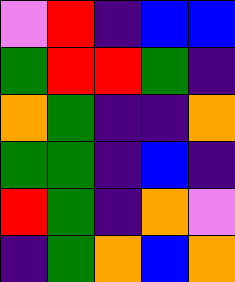[["violet", "red", "indigo", "blue", "blue"], ["green", "red", "red", "green", "indigo"], ["orange", "green", "indigo", "indigo", "orange"], ["green", "green", "indigo", "blue", "indigo"], ["red", "green", "indigo", "orange", "violet"], ["indigo", "green", "orange", "blue", "orange"]]